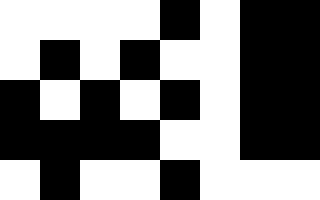[["white", "white", "white", "white", "black", "white", "black", "black"], ["white", "black", "white", "black", "white", "white", "black", "black"], ["black", "white", "black", "white", "black", "white", "black", "black"], ["black", "black", "black", "black", "white", "white", "black", "black"], ["white", "black", "white", "white", "black", "white", "white", "white"]]